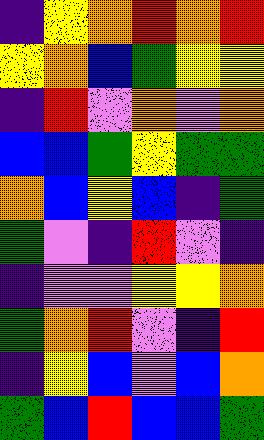[["indigo", "yellow", "orange", "red", "orange", "red"], ["yellow", "orange", "blue", "green", "yellow", "yellow"], ["indigo", "red", "violet", "orange", "violet", "orange"], ["blue", "blue", "green", "yellow", "green", "green"], ["orange", "blue", "yellow", "blue", "indigo", "green"], ["green", "violet", "indigo", "red", "violet", "indigo"], ["indigo", "violet", "violet", "yellow", "yellow", "orange"], ["green", "orange", "red", "violet", "indigo", "red"], ["indigo", "yellow", "blue", "violet", "blue", "orange"], ["green", "blue", "red", "blue", "blue", "green"]]